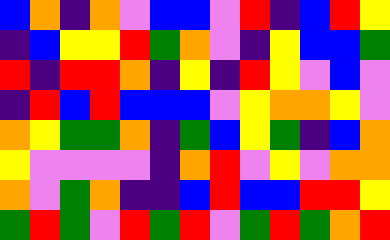[["blue", "orange", "indigo", "orange", "violet", "blue", "blue", "violet", "red", "indigo", "blue", "red", "yellow"], ["indigo", "blue", "yellow", "yellow", "red", "green", "orange", "violet", "indigo", "yellow", "blue", "blue", "green"], ["red", "indigo", "red", "red", "orange", "indigo", "yellow", "indigo", "red", "yellow", "violet", "blue", "violet"], ["indigo", "red", "blue", "red", "blue", "blue", "blue", "violet", "yellow", "orange", "orange", "yellow", "violet"], ["orange", "yellow", "green", "green", "orange", "indigo", "green", "blue", "yellow", "green", "indigo", "blue", "orange"], ["yellow", "violet", "violet", "violet", "violet", "indigo", "orange", "red", "violet", "yellow", "violet", "orange", "orange"], ["orange", "violet", "green", "orange", "indigo", "indigo", "blue", "red", "blue", "blue", "red", "red", "yellow"], ["green", "red", "green", "violet", "red", "green", "red", "violet", "green", "red", "green", "orange", "red"]]